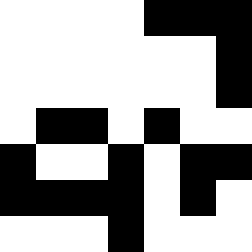[["white", "white", "white", "white", "black", "black", "black"], ["white", "white", "white", "white", "white", "white", "black"], ["white", "white", "white", "white", "white", "white", "black"], ["white", "black", "black", "white", "black", "white", "white"], ["black", "white", "white", "black", "white", "black", "black"], ["black", "black", "black", "black", "white", "black", "white"], ["white", "white", "white", "black", "white", "white", "white"]]